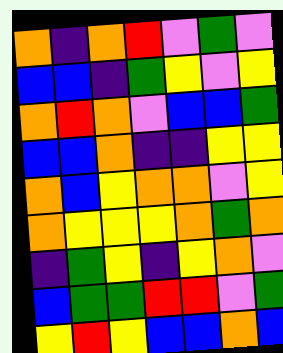[["orange", "indigo", "orange", "red", "violet", "green", "violet"], ["blue", "blue", "indigo", "green", "yellow", "violet", "yellow"], ["orange", "red", "orange", "violet", "blue", "blue", "green"], ["blue", "blue", "orange", "indigo", "indigo", "yellow", "yellow"], ["orange", "blue", "yellow", "orange", "orange", "violet", "yellow"], ["orange", "yellow", "yellow", "yellow", "orange", "green", "orange"], ["indigo", "green", "yellow", "indigo", "yellow", "orange", "violet"], ["blue", "green", "green", "red", "red", "violet", "green"], ["yellow", "red", "yellow", "blue", "blue", "orange", "blue"]]